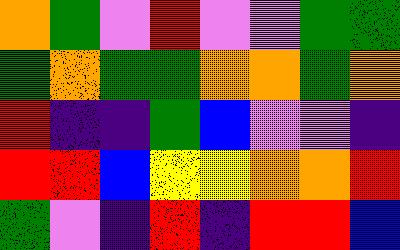[["orange", "green", "violet", "red", "violet", "violet", "green", "green"], ["green", "orange", "green", "green", "orange", "orange", "green", "orange"], ["red", "indigo", "indigo", "green", "blue", "violet", "violet", "indigo"], ["red", "red", "blue", "yellow", "yellow", "orange", "orange", "red"], ["green", "violet", "indigo", "red", "indigo", "red", "red", "blue"]]